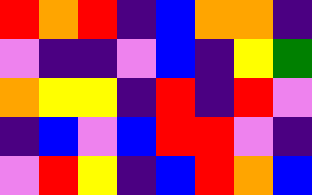[["red", "orange", "red", "indigo", "blue", "orange", "orange", "indigo"], ["violet", "indigo", "indigo", "violet", "blue", "indigo", "yellow", "green"], ["orange", "yellow", "yellow", "indigo", "red", "indigo", "red", "violet"], ["indigo", "blue", "violet", "blue", "red", "red", "violet", "indigo"], ["violet", "red", "yellow", "indigo", "blue", "red", "orange", "blue"]]